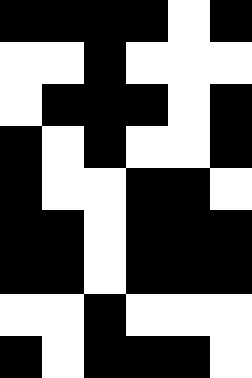[["black", "black", "black", "black", "white", "black"], ["white", "white", "black", "white", "white", "white"], ["white", "black", "black", "black", "white", "black"], ["black", "white", "black", "white", "white", "black"], ["black", "white", "white", "black", "black", "white"], ["black", "black", "white", "black", "black", "black"], ["black", "black", "white", "black", "black", "black"], ["white", "white", "black", "white", "white", "white"], ["black", "white", "black", "black", "black", "white"]]